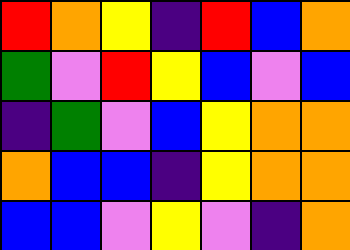[["red", "orange", "yellow", "indigo", "red", "blue", "orange"], ["green", "violet", "red", "yellow", "blue", "violet", "blue"], ["indigo", "green", "violet", "blue", "yellow", "orange", "orange"], ["orange", "blue", "blue", "indigo", "yellow", "orange", "orange"], ["blue", "blue", "violet", "yellow", "violet", "indigo", "orange"]]